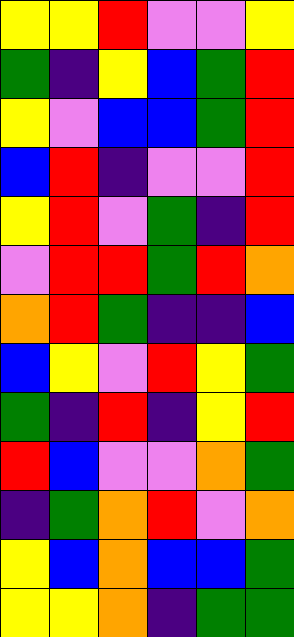[["yellow", "yellow", "red", "violet", "violet", "yellow"], ["green", "indigo", "yellow", "blue", "green", "red"], ["yellow", "violet", "blue", "blue", "green", "red"], ["blue", "red", "indigo", "violet", "violet", "red"], ["yellow", "red", "violet", "green", "indigo", "red"], ["violet", "red", "red", "green", "red", "orange"], ["orange", "red", "green", "indigo", "indigo", "blue"], ["blue", "yellow", "violet", "red", "yellow", "green"], ["green", "indigo", "red", "indigo", "yellow", "red"], ["red", "blue", "violet", "violet", "orange", "green"], ["indigo", "green", "orange", "red", "violet", "orange"], ["yellow", "blue", "orange", "blue", "blue", "green"], ["yellow", "yellow", "orange", "indigo", "green", "green"]]